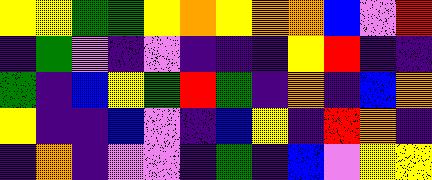[["yellow", "yellow", "green", "green", "yellow", "orange", "yellow", "orange", "orange", "blue", "violet", "red"], ["indigo", "green", "violet", "indigo", "violet", "indigo", "indigo", "indigo", "yellow", "red", "indigo", "indigo"], ["green", "indigo", "blue", "yellow", "green", "red", "green", "indigo", "orange", "indigo", "blue", "orange"], ["yellow", "indigo", "indigo", "blue", "violet", "indigo", "blue", "yellow", "indigo", "red", "orange", "indigo"], ["indigo", "orange", "indigo", "violet", "violet", "indigo", "green", "indigo", "blue", "violet", "yellow", "yellow"]]